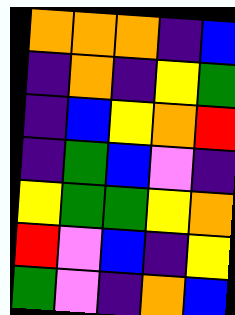[["orange", "orange", "orange", "indigo", "blue"], ["indigo", "orange", "indigo", "yellow", "green"], ["indigo", "blue", "yellow", "orange", "red"], ["indigo", "green", "blue", "violet", "indigo"], ["yellow", "green", "green", "yellow", "orange"], ["red", "violet", "blue", "indigo", "yellow"], ["green", "violet", "indigo", "orange", "blue"]]